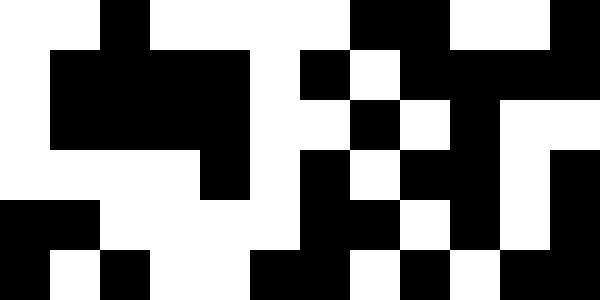[["white", "white", "black", "white", "white", "white", "white", "black", "black", "white", "white", "black"], ["white", "black", "black", "black", "black", "white", "black", "white", "black", "black", "black", "black"], ["white", "black", "black", "black", "black", "white", "white", "black", "white", "black", "white", "white"], ["white", "white", "white", "white", "black", "white", "black", "white", "black", "black", "white", "black"], ["black", "black", "white", "white", "white", "white", "black", "black", "white", "black", "white", "black"], ["black", "white", "black", "white", "white", "black", "black", "white", "black", "white", "black", "black"]]